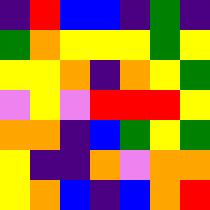[["indigo", "red", "blue", "blue", "indigo", "green", "indigo"], ["green", "orange", "yellow", "yellow", "yellow", "green", "yellow"], ["yellow", "yellow", "orange", "indigo", "orange", "yellow", "green"], ["violet", "yellow", "violet", "red", "red", "red", "yellow"], ["orange", "orange", "indigo", "blue", "green", "yellow", "green"], ["yellow", "indigo", "indigo", "orange", "violet", "orange", "orange"], ["yellow", "orange", "blue", "indigo", "blue", "orange", "red"]]